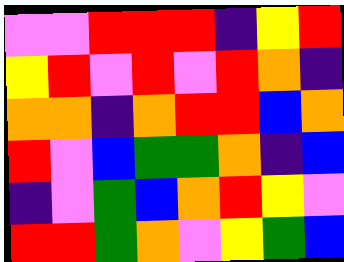[["violet", "violet", "red", "red", "red", "indigo", "yellow", "red"], ["yellow", "red", "violet", "red", "violet", "red", "orange", "indigo"], ["orange", "orange", "indigo", "orange", "red", "red", "blue", "orange"], ["red", "violet", "blue", "green", "green", "orange", "indigo", "blue"], ["indigo", "violet", "green", "blue", "orange", "red", "yellow", "violet"], ["red", "red", "green", "orange", "violet", "yellow", "green", "blue"]]